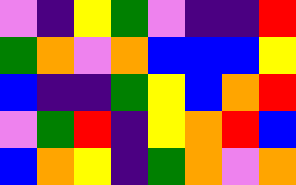[["violet", "indigo", "yellow", "green", "violet", "indigo", "indigo", "red"], ["green", "orange", "violet", "orange", "blue", "blue", "blue", "yellow"], ["blue", "indigo", "indigo", "green", "yellow", "blue", "orange", "red"], ["violet", "green", "red", "indigo", "yellow", "orange", "red", "blue"], ["blue", "orange", "yellow", "indigo", "green", "orange", "violet", "orange"]]